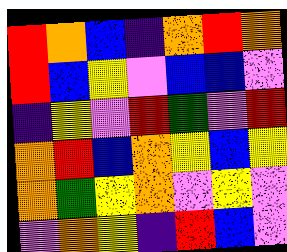[["red", "orange", "blue", "indigo", "orange", "red", "orange"], ["red", "blue", "yellow", "violet", "blue", "blue", "violet"], ["indigo", "yellow", "violet", "red", "green", "violet", "red"], ["orange", "red", "blue", "orange", "yellow", "blue", "yellow"], ["orange", "green", "yellow", "orange", "violet", "yellow", "violet"], ["violet", "orange", "yellow", "indigo", "red", "blue", "violet"]]